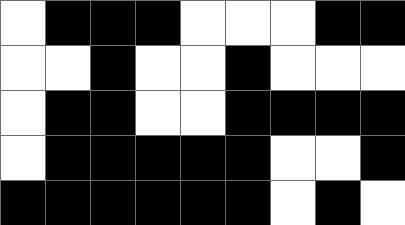[["white", "black", "black", "black", "white", "white", "white", "black", "black"], ["white", "white", "black", "white", "white", "black", "white", "white", "white"], ["white", "black", "black", "white", "white", "black", "black", "black", "black"], ["white", "black", "black", "black", "black", "black", "white", "white", "black"], ["black", "black", "black", "black", "black", "black", "white", "black", "white"]]